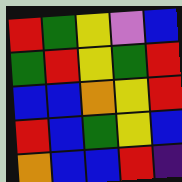[["red", "green", "yellow", "violet", "blue"], ["green", "red", "yellow", "green", "red"], ["blue", "blue", "orange", "yellow", "red"], ["red", "blue", "green", "yellow", "blue"], ["orange", "blue", "blue", "red", "indigo"]]